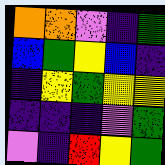[["orange", "orange", "violet", "indigo", "green"], ["blue", "green", "yellow", "blue", "indigo"], ["indigo", "yellow", "green", "yellow", "yellow"], ["indigo", "indigo", "indigo", "violet", "green"], ["violet", "indigo", "red", "yellow", "green"]]